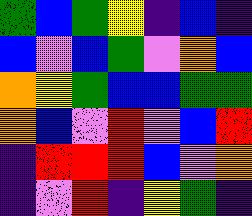[["green", "blue", "green", "yellow", "indigo", "blue", "indigo"], ["blue", "violet", "blue", "green", "violet", "orange", "blue"], ["orange", "yellow", "green", "blue", "blue", "green", "green"], ["orange", "blue", "violet", "red", "violet", "blue", "red"], ["indigo", "red", "red", "red", "blue", "violet", "orange"], ["indigo", "violet", "red", "indigo", "yellow", "green", "indigo"]]